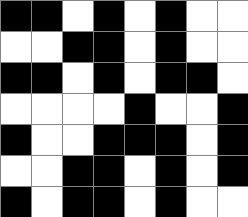[["black", "black", "white", "black", "white", "black", "white", "white"], ["white", "white", "black", "black", "white", "black", "white", "white"], ["black", "black", "white", "black", "white", "black", "black", "white"], ["white", "white", "white", "white", "black", "white", "white", "black"], ["black", "white", "white", "black", "black", "black", "white", "black"], ["white", "white", "black", "black", "white", "black", "white", "black"], ["black", "white", "black", "black", "white", "black", "white", "white"]]